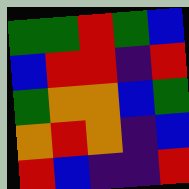[["green", "green", "red", "green", "blue"], ["blue", "red", "red", "indigo", "red"], ["green", "orange", "orange", "blue", "green"], ["orange", "red", "orange", "indigo", "blue"], ["red", "blue", "indigo", "indigo", "red"]]